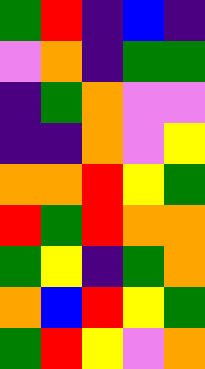[["green", "red", "indigo", "blue", "indigo"], ["violet", "orange", "indigo", "green", "green"], ["indigo", "green", "orange", "violet", "violet"], ["indigo", "indigo", "orange", "violet", "yellow"], ["orange", "orange", "red", "yellow", "green"], ["red", "green", "red", "orange", "orange"], ["green", "yellow", "indigo", "green", "orange"], ["orange", "blue", "red", "yellow", "green"], ["green", "red", "yellow", "violet", "orange"]]